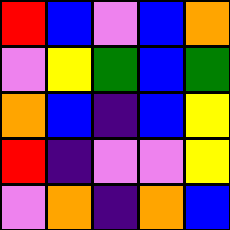[["red", "blue", "violet", "blue", "orange"], ["violet", "yellow", "green", "blue", "green"], ["orange", "blue", "indigo", "blue", "yellow"], ["red", "indigo", "violet", "violet", "yellow"], ["violet", "orange", "indigo", "orange", "blue"]]